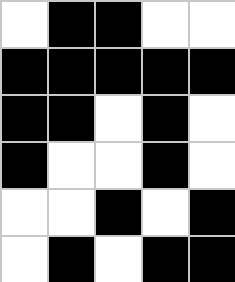[["white", "black", "black", "white", "white"], ["black", "black", "black", "black", "black"], ["black", "black", "white", "black", "white"], ["black", "white", "white", "black", "white"], ["white", "white", "black", "white", "black"], ["white", "black", "white", "black", "black"]]